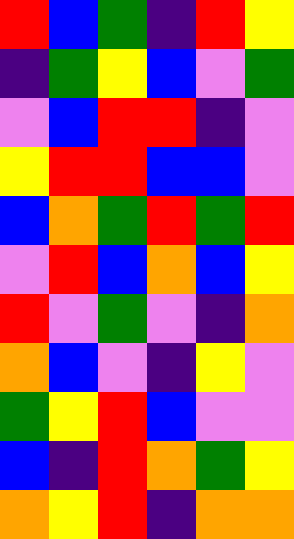[["red", "blue", "green", "indigo", "red", "yellow"], ["indigo", "green", "yellow", "blue", "violet", "green"], ["violet", "blue", "red", "red", "indigo", "violet"], ["yellow", "red", "red", "blue", "blue", "violet"], ["blue", "orange", "green", "red", "green", "red"], ["violet", "red", "blue", "orange", "blue", "yellow"], ["red", "violet", "green", "violet", "indigo", "orange"], ["orange", "blue", "violet", "indigo", "yellow", "violet"], ["green", "yellow", "red", "blue", "violet", "violet"], ["blue", "indigo", "red", "orange", "green", "yellow"], ["orange", "yellow", "red", "indigo", "orange", "orange"]]